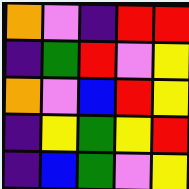[["orange", "violet", "indigo", "red", "red"], ["indigo", "green", "red", "violet", "yellow"], ["orange", "violet", "blue", "red", "yellow"], ["indigo", "yellow", "green", "yellow", "red"], ["indigo", "blue", "green", "violet", "yellow"]]